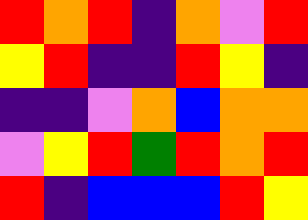[["red", "orange", "red", "indigo", "orange", "violet", "red"], ["yellow", "red", "indigo", "indigo", "red", "yellow", "indigo"], ["indigo", "indigo", "violet", "orange", "blue", "orange", "orange"], ["violet", "yellow", "red", "green", "red", "orange", "red"], ["red", "indigo", "blue", "blue", "blue", "red", "yellow"]]